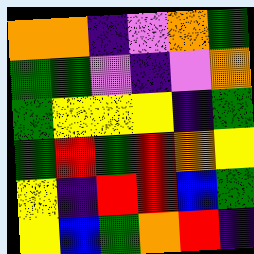[["orange", "orange", "indigo", "violet", "orange", "green"], ["green", "green", "violet", "indigo", "violet", "orange"], ["green", "yellow", "yellow", "yellow", "indigo", "green"], ["green", "red", "green", "red", "orange", "yellow"], ["yellow", "indigo", "red", "red", "blue", "green"], ["yellow", "blue", "green", "orange", "red", "indigo"]]